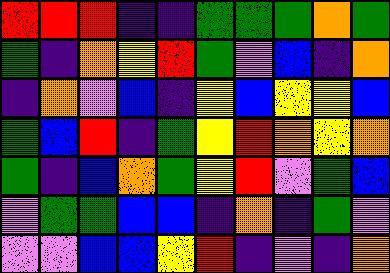[["red", "red", "red", "indigo", "indigo", "green", "green", "green", "orange", "green"], ["green", "indigo", "orange", "yellow", "red", "green", "violet", "blue", "indigo", "orange"], ["indigo", "orange", "violet", "blue", "indigo", "yellow", "blue", "yellow", "yellow", "blue"], ["green", "blue", "red", "indigo", "green", "yellow", "red", "orange", "yellow", "orange"], ["green", "indigo", "blue", "orange", "green", "yellow", "red", "violet", "green", "blue"], ["violet", "green", "green", "blue", "blue", "indigo", "orange", "indigo", "green", "violet"], ["violet", "violet", "blue", "blue", "yellow", "red", "indigo", "violet", "indigo", "orange"]]